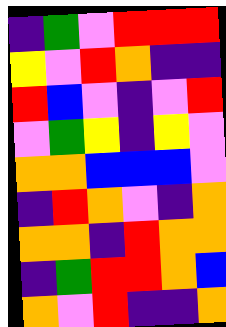[["indigo", "green", "violet", "red", "red", "red"], ["yellow", "violet", "red", "orange", "indigo", "indigo"], ["red", "blue", "violet", "indigo", "violet", "red"], ["violet", "green", "yellow", "indigo", "yellow", "violet"], ["orange", "orange", "blue", "blue", "blue", "violet"], ["indigo", "red", "orange", "violet", "indigo", "orange"], ["orange", "orange", "indigo", "red", "orange", "orange"], ["indigo", "green", "red", "red", "orange", "blue"], ["orange", "violet", "red", "indigo", "indigo", "orange"]]